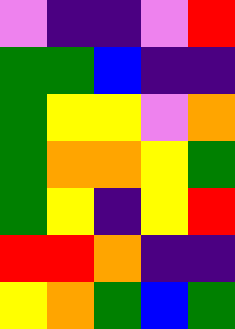[["violet", "indigo", "indigo", "violet", "red"], ["green", "green", "blue", "indigo", "indigo"], ["green", "yellow", "yellow", "violet", "orange"], ["green", "orange", "orange", "yellow", "green"], ["green", "yellow", "indigo", "yellow", "red"], ["red", "red", "orange", "indigo", "indigo"], ["yellow", "orange", "green", "blue", "green"]]